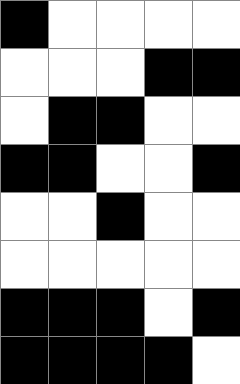[["black", "white", "white", "white", "white"], ["white", "white", "white", "black", "black"], ["white", "black", "black", "white", "white"], ["black", "black", "white", "white", "black"], ["white", "white", "black", "white", "white"], ["white", "white", "white", "white", "white"], ["black", "black", "black", "white", "black"], ["black", "black", "black", "black", "white"]]